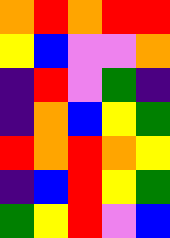[["orange", "red", "orange", "red", "red"], ["yellow", "blue", "violet", "violet", "orange"], ["indigo", "red", "violet", "green", "indigo"], ["indigo", "orange", "blue", "yellow", "green"], ["red", "orange", "red", "orange", "yellow"], ["indigo", "blue", "red", "yellow", "green"], ["green", "yellow", "red", "violet", "blue"]]